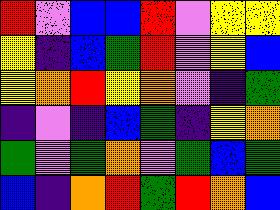[["red", "violet", "blue", "blue", "red", "violet", "yellow", "yellow"], ["yellow", "indigo", "blue", "green", "red", "violet", "yellow", "blue"], ["yellow", "orange", "red", "yellow", "orange", "violet", "indigo", "green"], ["indigo", "violet", "indigo", "blue", "green", "indigo", "yellow", "orange"], ["green", "violet", "green", "orange", "violet", "green", "blue", "green"], ["blue", "indigo", "orange", "red", "green", "red", "orange", "blue"]]